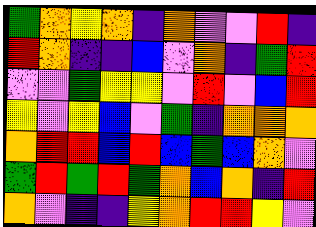[["green", "orange", "yellow", "orange", "indigo", "orange", "violet", "violet", "red", "indigo"], ["red", "orange", "indigo", "indigo", "blue", "violet", "orange", "indigo", "green", "red"], ["violet", "violet", "green", "yellow", "yellow", "violet", "red", "violet", "blue", "red"], ["yellow", "violet", "yellow", "blue", "violet", "green", "indigo", "orange", "orange", "orange"], ["orange", "red", "red", "blue", "red", "blue", "green", "blue", "orange", "violet"], ["green", "red", "green", "red", "green", "orange", "blue", "orange", "indigo", "red"], ["orange", "violet", "indigo", "indigo", "yellow", "orange", "red", "red", "yellow", "violet"]]